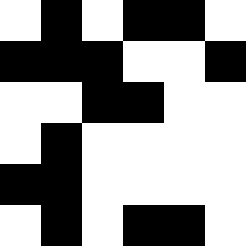[["white", "black", "white", "black", "black", "white"], ["black", "black", "black", "white", "white", "black"], ["white", "white", "black", "black", "white", "white"], ["white", "black", "white", "white", "white", "white"], ["black", "black", "white", "white", "white", "white"], ["white", "black", "white", "black", "black", "white"]]